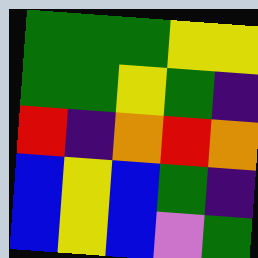[["green", "green", "green", "yellow", "yellow"], ["green", "green", "yellow", "green", "indigo"], ["red", "indigo", "orange", "red", "orange"], ["blue", "yellow", "blue", "green", "indigo"], ["blue", "yellow", "blue", "violet", "green"]]